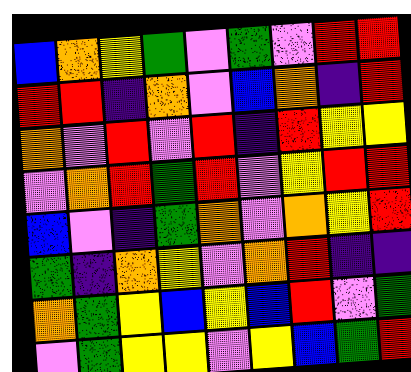[["blue", "orange", "yellow", "green", "violet", "green", "violet", "red", "red"], ["red", "red", "indigo", "orange", "violet", "blue", "orange", "indigo", "red"], ["orange", "violet", "red", "violet", "red", "indigo", "red", "yellow", "yellow"], ["violet", "orange", "red", "green", "red", "violet", "yellow", "red", "red"], ["blue", "violet", "indigo", "green", "orange", "violet", "orange", "yellow", "red"], ["green", "indigo", "orange", "yellow", "violet", "orange", "red", "indigo", "indigo"], ["orange", "green", "yellow", "blue", "yellow", "blue", "red", "violet", "green"], ["violet", "green", "yellow", "yellow", "violet", "yellow", "blue", "green", "red"]]